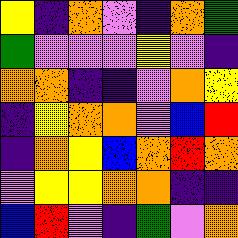[["yellow", "indigo", "orange", "violet", "indigo", "orange", "green"], ["green", "violet", "violet", "violet", "yellow", "violet", "indigo"], ["orange", "orange", "indigo", "indigo", "violet", "orange", "yellow"], ["indigo", "yellow", "orange", "orange", "violet", "blue", "red"], ["indigo", "orange", "yellow", "blue", "orange", "red", "orange"], ["violet", "yellow", "yellow", "orange", "orange", "indigo", "indigo"], ["blue", "red", "violet", "indigo", "green", "violet", "orange"]]